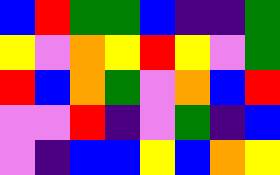[["blue", "red", "green", "green", "blue", "indigo", "indigo", "green"], ["yellow", "violet", "orange", "yellow", "red", "yellow", "violet", "green"], ["red", "blue", "orange", "green", "violet", "orange", "blue", "red"], ["violet", "violet", "red", "indigo", "violet", "green", "indigo", "blue"], ["violet", "indigo", "blue", "blue", "yellow", "blue", "orange", "yellow"]]